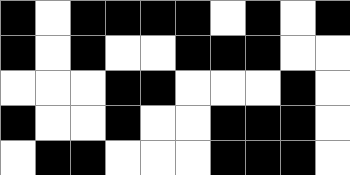[["black", "white", "black", "black", "black", "black", "white", "black", "white", "black"], ["black", "white", "black", "white", "white", "black", "black", "black", "white", "white"], ["white", "white", "white", "black", "black", "white", "white", "white", "black", "white"], ["black", "white", "white", "black", "white", "white", "black", "black", "black", "white"], ["white", "black", "black", "white", "white", "white", "black", "black", "black", "white"]]